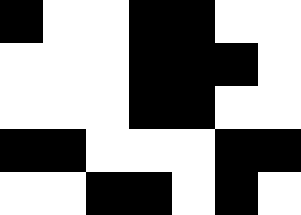[["black", "white", "white", "black", "black", "white", "white"], ["white", "white", "white", "black", "black", "black", "white"], ["white", "white", "white", "black", "black", "white", "white"], ["black", "black", "white", "white", "white", "black", "black"], ["white", "white", "black", "black", "white", "black", "white"]]